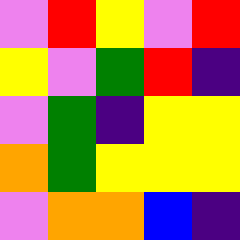[["violet", "red", "yellow", "violet", "red"], ["yellow", "violet", "green", "red", "indigo"], ["violet", "green", "indigo", "yellow", "yellow"], ["orange", "green", "yellow", "yellow", "yellow"], ["violet", "orange", "orange", "blue", "indigo"]]